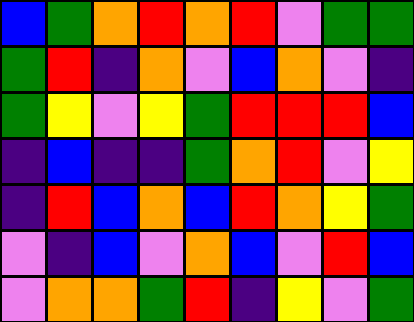[["blue", "green", "orange", "red", "orange", "red", "violet", "green", "green"], ["green", "red", "indigo", "orange", "violet", "blue", "orange", "violet", "indigo"], ["green", "yellow", "violet", "yellow", "green", "red", "red", "red", "blue"], ["indigo", "blue", "indigo", "indigo", "green", "orange", "red", "violet", "yellow"], ["indigo", "red", "blue", "orange", "blue", "red", "orange", "yellow", "green"], ["violet", "indigo", "blue", "violet", "orange", "blue", "violet", "red", "blue"], ["violet", "orange", "orange", "green", "red", "indigo", "yellow", "violet", "green"]]